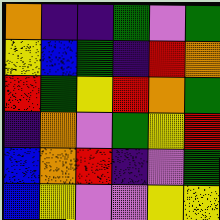[["orange", "indigo", "indigo", "green", "violet", "green"], ["yellow", "blue", "green", "indigo", "red", "orange"], ["red", "green", "yellow", "red", "orange", "green"], ["indigo", "orange", "violet", "green", "yellow", "red"], ["blue", "orange", "red", "indigo", "violet", "green"], ["blue", "yellow", "violet", "violet", "yellow", "yellow"]]